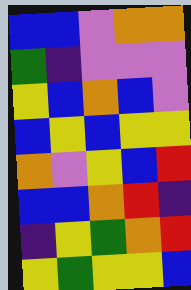[["blue", "blue", "violet", "orange", "orange"], ["green", "indigo", "violet", "violet", "violet"], ["yellow", "blue", "orange", "blue", "violet"], ["blue", "yellow", "blue", "yellow", "yellow"], ["orange", "violet", "yellow", "blue", "red"], ["blue", "blue", "orange", "red", "indigo"], ["indigo", "yellow", "green", "orange", "red"], ["yellow", "green", "yellow", "yellow", "blue"]]